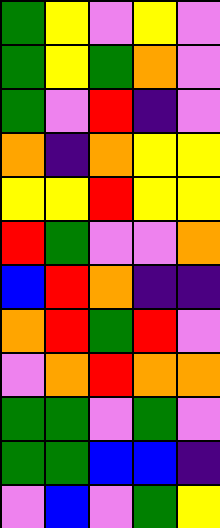[["green", "yellow", "violet", "yellow", "violet"], ["green", "yellow", "green", "orange", "violet"], ["green", "violet", "red", "indigo", "violet"], ["orange", "indigo", "orange", "yellow", "yellow"], ["yellow", "yellow", "red", "yellow", "yellow"], ["red", "green", "violet", "violet", "orange"], ["blue", "red", "orange", "indigo", "indigo"], ["orange", "red", "green", "red", "violet"], ["violet", "orange", "red", "orange", "orange"], ["green", "green", "violet", "green", "violet"], ["green", "green", "blue", "blue", "indigo"], ["violet", "blue", "violet", "green", "yellow"]]